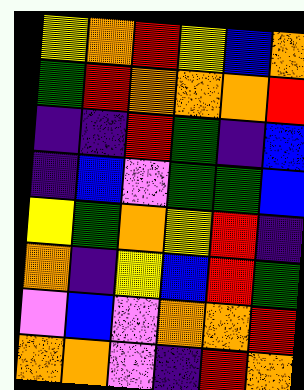[["yellow", "orange", "red", "yellow", "blue", "orange"], ["green", "red", "orange", "orange", "orange", "red"], ["indigo", "indigo", "red", "green", "indigo", "blue"], ["indigo", "blue", "violet", "green", "green", "blue"], ["yellow", "green", "orange", "yellow", "red", "indigo"], ["orange", "indigo", "yellow", "blue", "red", "green"], ["violet", "blue", "violet", "orange", "orange", "red"], ["orange", "orange", "violet", "indigo", "red", "orange"]]